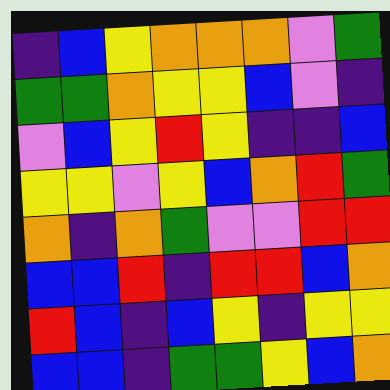[["indigo", "blue", "yellow", "orange", "orange", "orange", "violet", "green"], ["green", "green", "orange", "yellow", "yellow", "blue", "violet", "indigo"], ["violet", "blue", "yellow", "red", "yellow", "indigo", "indigo", "blue"], ["yellow", "yellow", "violet", "yellow", "blue", "orange", "red", "green"], ["orange", "indigo", "orange", "green", "violet", "violet", "red", "red"], ["blue", "blue", "red", "indigo", "red", "red", "blue", "orange"], ["red", "blue", "indigo", "blue", "yellow", "indigo", "yellow", "yellow"], ["blue", "blue", "indigo", "green", "green", "yellow", "blue", "orange"]]